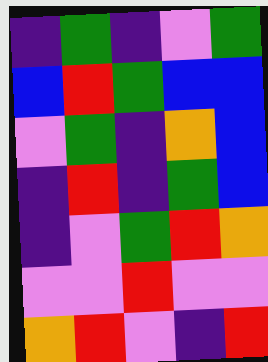[["indigo", "green", "indigo", "violet", "green"], ["blue", "red", "green", "blue", "blue"], ["violet", "green", "indigo", "orange", "blue"], ["indigo", "red", "indigo", "green", "blue"], ["indigo", "violet", "green", "red", "orange"], ["violet", "violet", "red", "violet", "violet"], ["orange", "red", "violet", "indigo", "red"]]